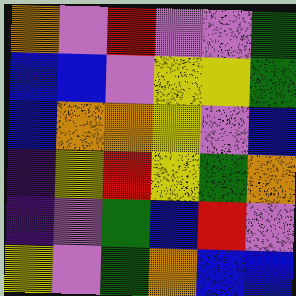[["orange", "violet", "red", "violet", "violet", "green"], ["blue", "blue", "violet", "yellow", "yellow", "green"], ["blue", "orange", "orange", "yellow", "violet", "blue"], ["indigo", "yellow", "red", "yellow", "green", "orange"], ["indigo", "violet", "green", "blue", "red", "violet"], ["yellow", "violet", "green", "orange", "blue", "blue"]]